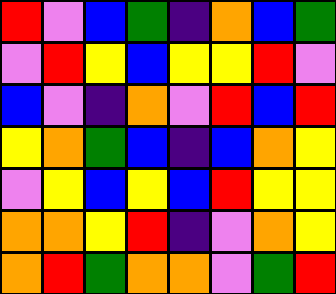[["red", "violet", "blue", "green", "indigo", "orange", "blue", "green"], ["violet", "red", "yellow", "blue", "yellow", "yellow", "red", "violet"], ["blue", "violet", "indigo", "orange", "violet", "red", "blue", "red"], ["yellow", "orange", "green", "blue", "indigo", "blue", "orange", "yellow"], ["violet", "yellow", "blue", "yellow", "blue", "red", "yellow", "yellow"], ["orange", "orange", "yellow", "red", "indigo", "violet", "orange", "yellow"], ["orange", "red", "green", "orange", "orange", "violet", "green", "red"]]